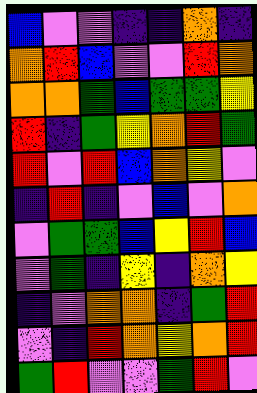[["blue", "violet", "violet", "indigo", "indigo", "orange", "indigo"], ["orange", "red", "blue", "violet", "violet", "red", "orange"], ["orange", "orange", "green", "blue", "green", "green", "yellow"], ["red", "indigo", "green", "yellow", "orange", "red", "green"], ["red", "violet", "red", "blue", "orange", "yellow", "violet"], ["indigo", "red", "indigo", "violet", "blue", "violet", "orange"], ["violet", "green", "green", "blue", "yellow", "red", "blue"], ["violet", "green", "indigo", "yellow", "indigo", "orange", "yellow"], ["indigo", "violet", "orange", "orange", "indigo", "green", "red"], ["violet", "indigo", "red", "orange", "yellow", "orange", "red"], ["green", "red", "violet", "violet", "green", "red", "violet"]]